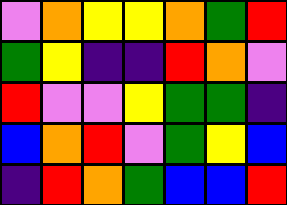[["violet", "orange", "yellow", "yellow", "orange", "green", "red"], ["green", "yellow", "indigo", "indigo", "red", "orange", "violet"], ["red", "violet", "violet", "yellow", "green", "green", "indigo"], ["blue", "orange", "red", "violet", "green", "yellow", "blue"], ["indigo", "red", "orange", "green", "blue", "blue", "red"]]